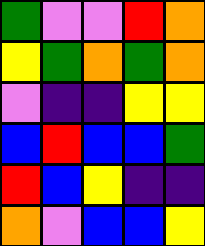[["green", "violet", "violet", "red", "orange"], ["yellow", "green", "orange", "green", "orange"], ["violet", "indigo", "indigo", "yellow", "yellow"], ["blue", "red", "blue", "blue", "green"], ["red", "blue", "yellow", "indigo", "indigo"], ["orange", "violet", "blue", "blue", "yellow"]]